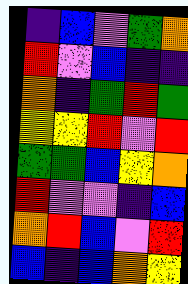[["indigo", "blue", "violet", "green", "orange"], ["red", "violet", "blue", "indigo", "indigo"], ["orange", "indigo", "green", "red", "green"], ["yellow", "yellow", "red", "violet", "red"], ["green", "green", "blue", "yellow", "orange"], ["red", "violet", "violet", "indigo", "blue"], ["orange", "red", "blue", "violet", "red"], ["blue", "indigo", "blue", "orange", "yellow"]]